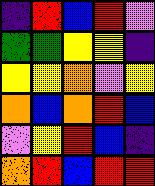[["indigo", "red", "blue", "red", "violet"], ["green", "green", "yellow", "yellow", "indigo"], ["yellow", "yellow", "orange", "violet", "yellow"], ["orange", "blue", "orange", "red", "blue"], ["violet", "yellow", "red", "blue", "indigo"], ["orange", "red", "blue", "red", "red"]]